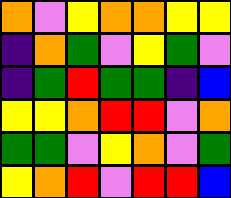[["orange", "violet", "yellow", "orange", "orange", "yellow", "yellow"], ["indigo", "orange", "green", "violet", "yellow", "green", "violet"], ["indigo", "green", "red", "green", "green", "indigo", "blue"], ["yellow", "yellow", "orange", "red", "red", "violet", "orange"], ["green", "green", "violet", "yellow", "orange", "violet", "green"], ["yellow", "orange", "red", "violet", "red", "red", "blue"]]